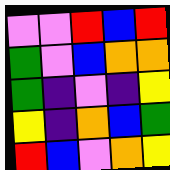[["violet", "violet", "red", "blue", "red"], ["green", "violet", "blue", "orange", "orange"], ["green", "indigo", "violet", "indigo", "yellow"], ["yellow", "indigo", "orange", "blue", "green"], ["red", "blue", "violet", "orange", "yellow"]]